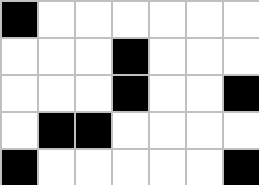[["black", "white", "white", "white", "white", "white", "white"], ["white", "white", "white", "black", "white", "white", "white"], ["white", "white", "white", "black", "white", "white", "black"], ["white", "black", "black", "white", "white", "white", "white"], ["black", "white", "white", "white", "white", "white", "black"]]